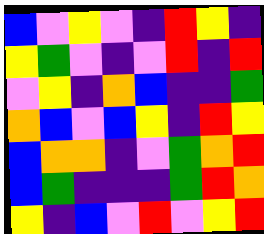[["blue", "violet", "yellow", "violet", "indigo", "red", "yellow", "indigo"], ["yellow", "green", "violet", "indigo", "violet", "red", "indigo", "red"], ["violet", "yellow", "indigo", "orange", "blue", "indigo", "indigo", "green"], ["orange", "blue", "violet", "blue", "yellow", "indigo", "red", "yellow"], ["blue", "orange", "orange", "indigo", "violet", "green", "orange", "red"], ["blue", "green", "indigo", "indigo", "indigo", "green", "red", "orange"], ["yellow", "indigo", "blue", "violet", "red", "violet", "yellow", "red"]]